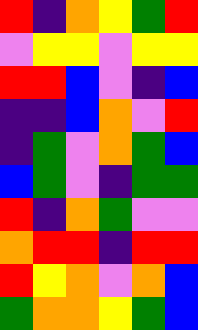[["red", "indigo", "orange", "yellow", "green", "red"], ["violet", "yellow", "yellow", "violet", "yellow", "yellow"], ["red", "red", "blue", "violet", "indigo", "blue"], ["indigo", "indigo", "blue", "orange", "violet", "red"], ["indigo", "green", "violet", "orange", "green", "blue"], ["blue", "green", "violet", "indigo", "green", "green"], ["red", "indigo", "orange", "green", "violet", "violet"], ["orange", "red", "red", "indigo", "red", "red"], ["red", "yellow", "orange", "violet", "orange", "blue"], ["green", "orange", "orange", "yellow", "green", "blue"]]